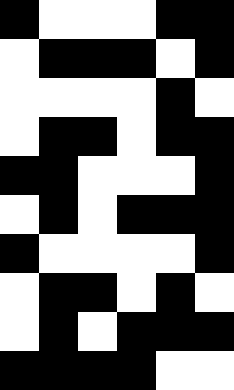[["black", "white", "white", "white", "black", "black"], ["white", "black", "black", "black", "white", "black"], ["white", "white", "white", "white", "black", "white"], ["white", "black", "black", "white", "black", "black"], ["black", "black", "white", "white", "white", "black"], ["white", "black", "white", "black", "black", "black"], ["black", "white", "white", "white", "white", "black"], ["white", "black", "black", "white", "black", "white"], ["white", "black", "white", "black", "black", "black"], ["black", "black", "black", "black", "white", "white"]]